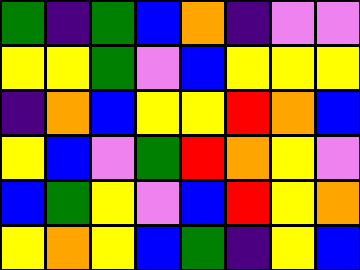[["green", "indigo", "green", "blue", "orange", "indigo", "violet", "violet"], ["yellow", "yellow", "green", "violet", "blue", "yellow", "yellow", "yellow"], ["indigo", "orange", "blue", "yellow", "yellow", "red", "orange", "blue"], ["yellow", "blue", "violet", "green", "red", "orange", "yellow", "violet"], ["blue", "green", "yellow", "violet", "blue", "red", "yellow", "orange"], ["yellow", "orange", "yellow", "blue", "green", "indigo", "yellow", "blue"]]